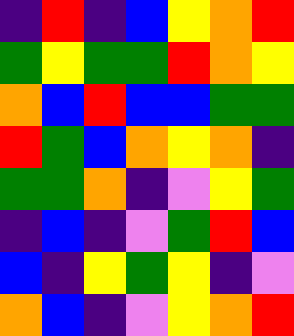[["indigo", "red", "indigo", "blue", "yellow", "orange", "red"], ["green", "yellow", "green", "green", "red", "orange", "yellow"], ["orange", "blue", "red", "blue", "blue", "green", "green"], ["red", "green", "blue", "orange", "yellow", "orange", "indigo"], ["green", "green", "orange", "indigo", "violet", "yellow", "green"], ["indigo", "blue", "indigo", "violet", "green", "red", "blue"], ["blue", "indigo", "yellow", "green", "yellow", "indigo", "violet"], ["orange", "blue", "indigo", "violet", "yellow", "orange", "red"]]